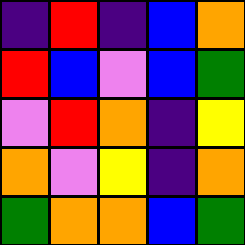[["indigo", "red", "indigo", "blue", "orange"], ["red", "blue", "violet", "blue", "green"], ["violet", "red", "orange", "indigo", "yellow"], ["orange", "violet", "yellow", "indigo", "orange"], ["green", "orange", "orange", "blue", "green"]]